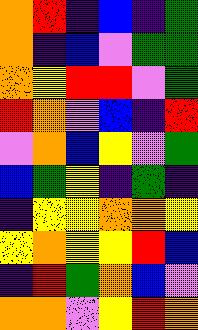[["orange", "red", "indigo", "blue", "indigo", "green"], ["orange", "indigo", "blue", "violet", "green", "green"], ["orange", "yellow", "red", "red", "violet", "green"], ["red", "orange", "violet", "blue", "indigo", "red"], ["violet", "orange", "blue", "yellow", "violet", "green"], ["blue", "green", "yellow", "indigo", "green", "indigo"], ["indigo", "yellow", "yellow", "orange", "orange", "yellow"], ["yellow", "orange", "yellow", "yellow", "red", "blue"], ["indigo", "red", "green", "orange", "blue", "violet"], ["orange", "orange", "violet", "yellow", "red", "orange"]]